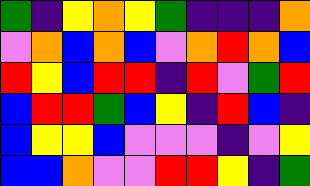[["green", "indigo", "yellow", "orange", "yellow", "green", "indigo", "indigo", "indigo", "orange"], ["violet", "orange", "blue", "orange", "blue", "violet", "orange", "red", "orange", "blue"], ["red", "yellow", "blue", "red", "red", "indigo", "red", "violet", "green", "red"], ["blue", "red", "red", "green", "blue", "yellow", "indigo", "red", "blue", "indigo"], ["blue", "yellow", "yellow", "blue", "violet", "violet", "violet", "indigo", "violet", "yellow"], ["blue", "blue", "orange", "violet", "violet", "red", "red", "yellow", "indigo", "green"]]